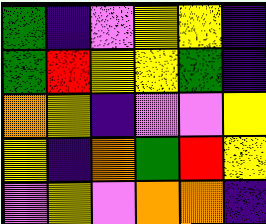[["green", "indigo", "violet", "yellow", "yellow", "indigo"], ["green", "red", "yellow", "yellow", "green", "indigo"], ["orange", "yellow", "indigo", "violet", "violet", "yellow"], ["yellow", "indigo", "orange", "green", "red", "yellow"], ["violet", "yellow", "violet", "orange", "orange", "indigo"]]